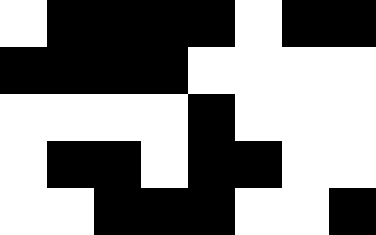[["white", "black", "black", "black", "black", "white", "black", "black"], ["black", "black", "black", "black", "white", "white", "white", "white"], ["white", "white", "white", "white", "black", "white", "white", "white"], ["white", "black", "black", "white", "black", "black", "white", "white"], ["white", "white", "black", "black", "black", "white", "white", "black"]]